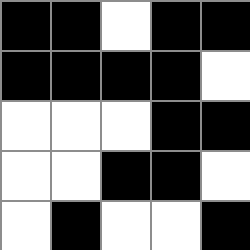[["black", "black", "white", "black", "black"], ["black", "black", "black", "black", "white"], ["white", "white", "white", "black", "black"], ["white", "white", "black", "black", "white"], ["white", "black", "white", "white", "black"]]